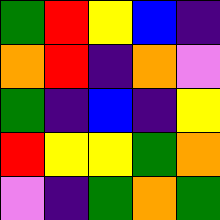[["green", "red", "yellow", "blue", "indigo"], ["orange", "red", "indigo", "orange", "violet"], ["green", "indigo", "blue", "indigo", "yellow"], ["red", "yellow", "yellow", "green", "orange"], ["violet", "indigo", "green", "orange", "green"]]